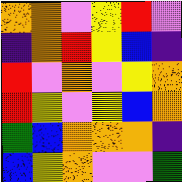[["orange", "orange", "violet", "yellow", "red", "violet"], ["indigo", "orange", "red", "yellow", "blue", "indigo"], ["red", "violet", "orange", "violet", "yellow", "orange"], ["red", "yellow", "violet", "yellow", "blue", "orange"], ["green", "blue", "orange", "orange", "orange", "indigo"], ["blue", "yellow", "orange", "violet", "violet", "green"]]